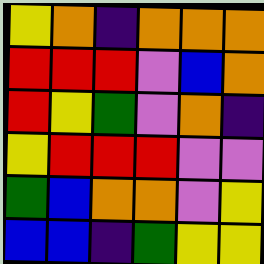[["yellow", "orange", "indigo", "orange", "orange", "orange"], ["red", "red", "red", "violet", "blue", "orange"], ["red", "yellow", "green", "violet", "orange", "indigo"], ["yellow", "red", "red", "red", "violet", "violet"], ["green", "blue", "orange", "orange", "violet", "yellow"], ["blue", "blue", "indigo", "green", "yellow", "yellow"]]